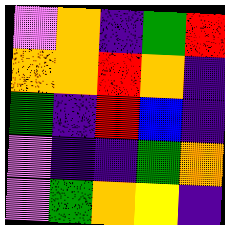[["violet", "orange", "indigo", "green", "red"], ["orange", "orange", "red", "orange", "indigo"], ["green", "indigo", "red", "blue", "indigo"], ["violet", "indigo", "indigo", "green", "orange"], ["violet", "green", "orange", "yellow", "indigo"]]